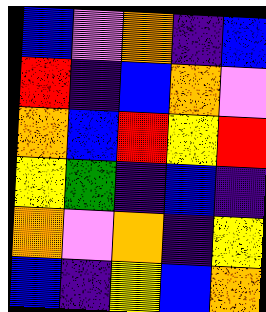[["blue", "violet", "orange", "indigo", "blue"], ["red", "indigo", "blue", "orange", "violet"], ["orange", "blue", "red", "yellow", "red"], ["yellow", "green", "indigo", "blue", "indigo"], ["orange", "violet", "orange", "indigo", "yellow"], ["blue", "indigo", "yellow", "blue", "orange"]]